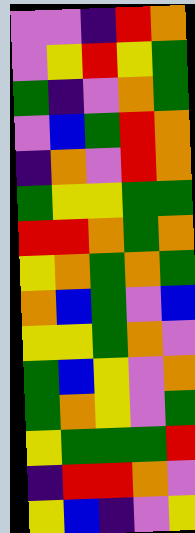[["violet", "violet", "indigo", "red", "orange"], ["violet", "yellow", "red", "yellow", "green"], ["green", "indigo", "violet", "orange", "green"], ["violet", "blue", "green", "red", "orange"], ["indigo", "orange", "violet", "red", "orange"], ["green", "yellow", "yellow", "green", "green"], ["red", "red", "orange", "green", "orange"], ["yellow", "orange", "green", "orange", "green"], ["orange", "blue", "green", "violet", "blue"], ["yellow", "yellow", "green", "orange", "violet"], ["green", "blue", "yellow", "violet", "orange"], ["green", "orange", "yellow", "violet", "green"], ["yellow", "green", "green", "green", "red"], ["indigo", "red", "red", "orange", "violet"], ["yellow", "blue", "indigo", "violet", "yellow"]]